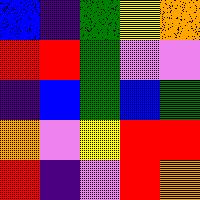[["blue", "indigo", "green", "yellow", "orange"], ["red", "red", "green", "violet", "violet"], ["indigo", "blue", "green", "blue", "green"], ["orange", "violet", "yellow", "red", "red"], ["red", "indigo", "violet", "red", "orange"]]